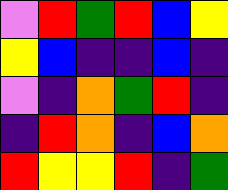[["violet", "red", "green", "red", "blue", "yellow"], ["yellow", "blue", "indigo", "indigo", "blue", "indigo"], ["violet", "indigo", "orange", "green", "red", "indigo"], ["indigo", "red", "orange", "indigo", "blue", "orange"], ["red", "yellow", "yellow", "red", "indigo", "green"]]